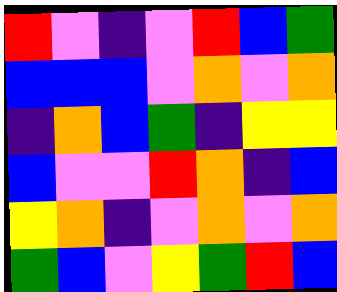[["red", "violet", "indigo", "violet", "red", "blue", "green"], ["blue", "blue", "blue", "violet", "orange", "violet", "orange"], ["indigo", "orange", "blue", "green", "indigo", "yellow", "yellow"], ["blue", "violet", "violet", "red", "orange", "indigo", "blue"], ["yellow", "orange", "indigo", "violet", "orange", "violet", "orange"], ["green", "blue", "violet", "yellow", "green", "red", "blue"]]